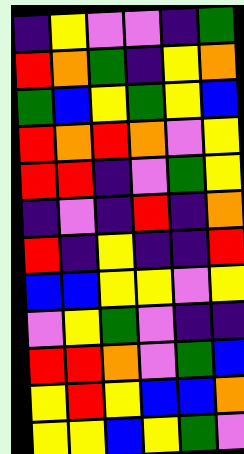[["indigo", "yellow", "violet", "violet", "indigo", "green"], ["red", "orange", "green", "indigo", "yellow", "orange"], ["green", "blue", "yellow", "green", "yellow", "blue"], ["red", "orange", "red", "orange", "violet", "yellow"], ["red", "red", "indigo", "violet", "green", "yellow"], ["indigo", "violet", "indigo", "red", "indigo", "orange"], ["red", "indigo", "yellow", "indigo", "indigo", "red"], ["blue", "blue", "yellow", "yellow", "violet", "yellow"], ["violet", "yellow", "green", "violet", "indigo", "indigo"], ["red", "red", "orange", "violet", "green", "blue"], ["yellow", "red", "yellow", "blue", "blue", "orange"], ["yellow", "yellow", "blue", "yellow", "green", "violet"]]